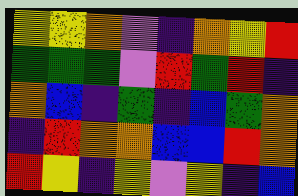[["yellow", "yellow", "orange", "violet", "indigo", "orange", "yellow", "red"], ["green", "green", "green", "violet", "red", "green", "red", "indigo"], ["orange", "blue", "indigo", "green", "indigo", "blue", "green", "orange"], ["indigo", "red", "orange", "orange", "blue", "blue", "red", "orange"], ["red", "yellow", "indigo", "yellow", "violet", "yellow", "indigo", "blue"]]